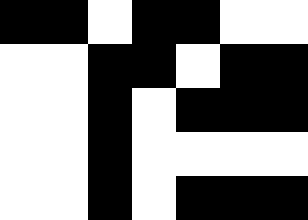[["black", "black", "white", "black", "black", "white", "white"], ["white", "white", "black", "black", "white", "black", "black"], ["white", "white", "black", "white", "black", "black", "black"], ["white", "white", "black", "white", "white", "white", "white"], ["white", "white", "black", "white", "black", "black", "black"]]